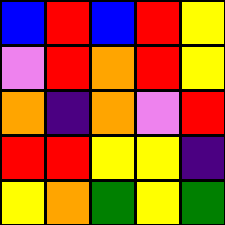[["blue", "red", "blue", "red", "yellow"], ["violet", "red", "orange", "red", "yellow"], ["orange", "indigo", "orange", "violet", "red"], ["red", "red", "yellow", "yellow", "indigo"], ["yellow", "orange", "green", "yellow", "green"]]